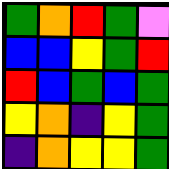[["green", "orange", "red", "green", "violet"], ["blue", "blue", "yellow", "green", "red"], ["red", "blue", "green", "blue", "green"], ["yellow", "orange", "indigo", "yellow", "green"], ["indigo", "orange", "yellow", "yellow", "green"]]